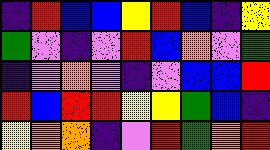[["indigo", "red", "blue", "blue", "yellow", "red", "blue", "indigo", "yellow"], ["green", "violet", "indigo", "violet", "red", "blue", "orange", "violet", "green"], ["indigo", "violet", "orange", "violet", "indigo", "violet", "blue", "blue", "red"], ["red", "blue", "red", "red", "yellow", "yellow", "green", "blue", "indigo"], ["yellow", "orange", "orange", "indigo", "violet", "red", "green", "orange", "red"]]